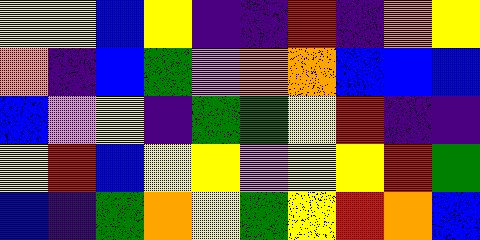[["yellow", "yellow", "blue", "yellow", "indigo", "indigo", "red", "indigo", "orange", "yellow"], ["orange", "indigo", "blue", "green", "violet", "orange", "orange", "blue", "blue", "blue"], ["blue", "violet", "yellow", "indigo", "green", "green", "yellow", "red", "indigo", "indigo"], ["yellow", "red", "blue", "yellow", "yellow", "violet", "yellow", "yellow", "red", "green"], ["blue", "indigo", "green", "orange", "yellow", "green", "yellow", "red", "orange", "blue"]]